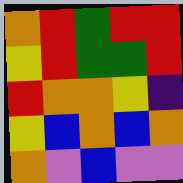[["orange", "red", "green", "red", "red"], ["yellow", "red", "green", "green", "red"], ["red", "orange", "orange", "yellow", "indigo"], ["yellow", "blue", "orange", "blue", "orange"], ["orange", "violet", "blue", "violet", "violet"]]